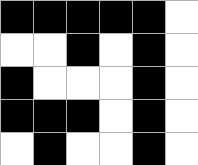[["black", "black", "black", "black", "black", "white"], ["white", "white", "black", "white", "black", "white"], ["black", "white", "white", "white", "black", "white"], ["black", "black", "black", "white", "black", "white"], ["white", "black", "white", "white", "black", "white"]]